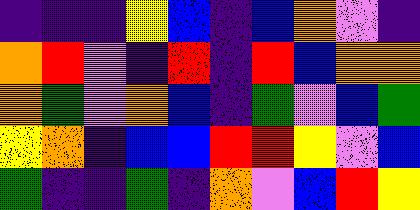[["indigo", "indigo", "indigo", "yellow", "blue", "indigo", "blue", "orange", "violet", "indigo"], ["orange", "red", "violet", "indigo", "red", "indigo", "red", "blue", "orange", "orange"], ["orange", "green", "violet", "orange", "blue", "indigo", "green", "violet", "blue", "green"], ["yellow", "orange", "indigo", "blue", "blue", "red", "red", "yellow", "violet", "blue"], ["green", "indigo", "indigo", "green", "indigo", "orange", "violet", "blue", "red", "yellow"]]